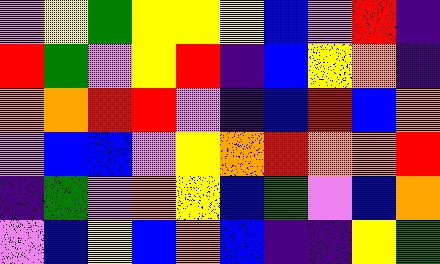[["violet", "yellow", "green", "yellow", "yellow", "yellow", "blue", "violet", "red", "indigo"], ["red", "green", "violet", "yellow", "red", "indigo", "blue", "yellow", "orange", "indigo"], ["orange", "orange", "red", "red", "violet", "indigo", "blue", "red", "blue", "orange"], ["violet", "blue", "blue", "violet", "yellow", "orange", "red", "orange", "orange", "red"], ["indigo", "green", "violet", "orange", "yellow", "blue", "green", "violet", "blue", "orange"], ["violet", "blue", "yellow", "blue", "orange", "blue", "indigo", "indigo", "yellow", "green"]]